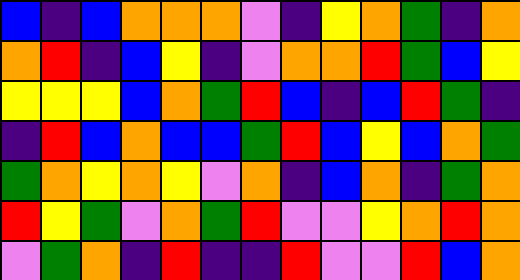[["blue", "indigo", "blue", "orange", "orange", "orange", "violet", "indigo", "yellow", "orange", "green", "indigo", "orange"], ["orange", "red", "indigo", "blue", "yellow", "indigo", "violet", "orange", "orange", "red", "green", "blue", "yellow"], ["yellow", "yellow", "yellow", "blue", "orange", "green", "red", "blue", "indigo", "blue", "red", "green", "indigo"], ["indigo", "red", "blue", "orange", "blue", "blue", "green", "red", "blue", "yellow", "blue", "orange", "green"], ["green", "orange", "yellow", "orange", "yellow", "violet", "orange", "indigo", "blue", "orange", "indigo", "green", "orange"], ["red", "yellow", "green", "violet", "orange", "green", "red", "violet", "violet", "yellow", "orange", "red", "orange"], ["violet", "green", "orange", "indigo", "red", "indigo", "indigo", "red", "violet", "violet", "red", "blue", "orange"]]